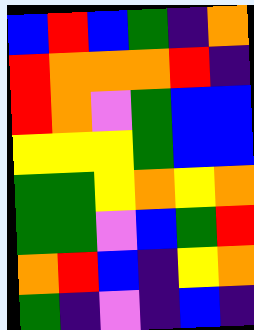[["blue", "red", "blue", "green", "indigo", "orange"], ["red", "orange", "orange", "orange", "red", "indigo"], ["red", "orange", "violet", "green", "blue", "blue"], ["yellow", "yellow", "yellow", "green", "blue", "blue"], ["green", "green", "yellow", "orange", "yellow", "orange"], ["green", "green", "violet", "blue", "green", "red"], ["orange", "red", "blue", "indigo", "yellow", "orange"], ["green", "indigo", "violet", "indigo", "blue", "indigo"]]